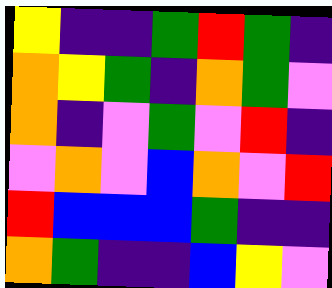[["yellow", "indigo", "indigo", "green", "red", "green", "indigo"], ["orange", "yellow", "green", "indigo", "orange", "green", "violet"], ["orange", "indigo", "violet", "green", "violet", "red", "indigo"], ["violet", "orange", "violet", "blue", "orange", "violet", "red"], ["red", "blue", "blue", "blue", "green", "indigo", "indigo"], ["orange", "green", "indigo", "indigo", "blue", "yellow", "violet"]]